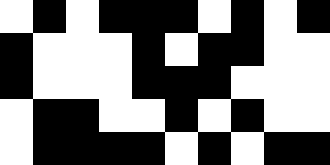[["white", "black", "white", "black", "black", "black", "white", "black", "white", "black"], ["black", "white", "white", "white", "black", "white", "black", "black", "white", "white"], ["black", "white", "white", "white", "black", "black", "black", "white", "white", "white"], ["white", "black", "black", "white", "white", "black", "white", "black", "white", "white"], ["white", "black", "black", "black", "black", "white", "black", "white", "black", "black"]]